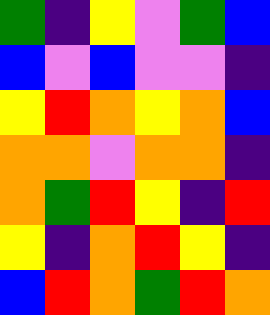[["green", "indigo", "yellow", "violet", "green", "blue"], ["blue", "violet", "blue", "violet", "violet", "indigo"], ["yellow", "red", "orange", "yellow", "orange", "blue"], ["orange", "orange", "violet", "orange", "orange", "indigo"], ["orange", "green", "red", "yellow", "indigo", "red"], ["yellow", "indigo", "orange", "red", "yellow", "indigo"], ["blue", "red", "orange", "green", "red", "orange"]]